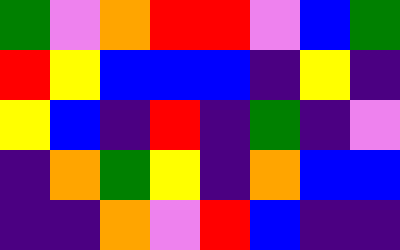[["green", "violet", "orange", "red", "red", "violet", "blue", "green"], ["red", "yellow", "blue", "blue", "blue", "indigo", "yellow", "indigo"], ["yellow", "blue", "indigo", "red", "indigo", "green", "indigo", "violet"], ["indigo", "orange", "green", "yellow", "indigo", "orange", "blue", "blue"], ["indigo", "indigo", "orange", "violet", "red", "blue", "indigo", "indigo"]]